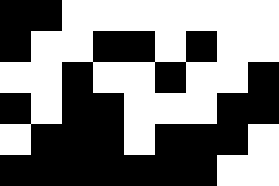[["black", "black", "white", "white", "white", "white", "white", "white", "white"], ["black", "white", "white", "black", "black", "white", "black", "white", "white"], ["white", "white", "black", "white", "white", "black", "white", "white", "black"], ["black", "white", "black", "black", "white", "white", "white", "black", "black"], ["white", "black", "black", "black", "white", "black", "black", "black", "white"], ["black", "black", "black", "black", "black", "black", "black", "white", "white"]]